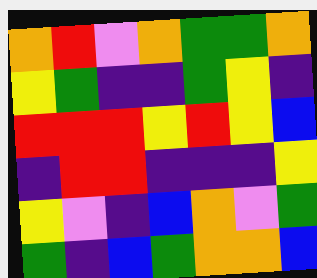[["orange", "red", "violet", "orange", "green", "green", "orange"], ["yellow", "green", "indigo", "indigo", "green", "yellow", "indigo"], ["red", "red", "red", "yellow", "red", "yellow", "blue"], ["indigo", "red", "red", "indigo", "indigo", "indigo", "yellow"], ["yellow", "violet", "indigo", "blue", "orange", "violet", "green"], ["green", "indigo", "blue", "green", "orange", "orange", "blue"]]